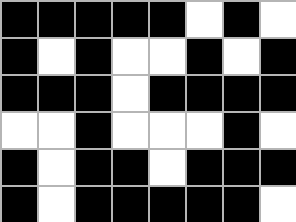[["black", "black", "black", "black", "black", "white", "black", "white"], ["black", "white", "black", "white", "white", "black", "white", "black"], ["black", "black", "black", "white", "black", "black", "black", "black"], ["white", "white", "black", "white", "white", "white", "black", "white"], ["black", "white", "black", "black", "white", "black", "black", "black"], ["black", "white", "black", "black", "black", "black", "black", "white"]]